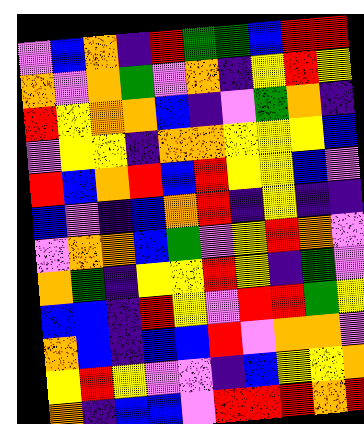[["violet", "blue", "orange", "indigo", "red", "green", "green", "blue", "red", "red"], ["orange", "violet", "orange", "green", "violet", "orange", "indigo", "yellow", "red", "yellow"], ["red", "yellow", "orange", "orange", "blue", "indigo", "violet", "green", "orange", "indigo"], ["violet", "yellow", "yellow", "indigo", "orange", "orange", "yellow", "yellow", "yellow", "blue"], ["red", "blue", "orange", "red", "blue", "red", "yellow", "yellow", "blue", "violet"], ["blue", "violet", "indigo", "blue", "orange", "red", "indigo", "yellow", "indigo", "indigo"], ["violet", "orange", "orange", "blue", "green", "violet", "yellow", "red", "orange", "violet"], ["orange", "green", "indigo", "yellow", "yellow", "red", "yellow", "indigo", "green", "violet"], ["blue", "blue", "indigo", "red", "yellow", "violet", "red", "red", "green", "yellow"], ["orange", "blue", "indigo", "blue", "blue", "red", "violet", "orange", "orange", "violet"], ["yellow", "red", "yellow", "violet", "violet", "indigo", "blue", "yellow", "yellow", "orange"], ["orange", "indigo", "blue", "blue", "violet", "red", "red", "red", "orange", "red"]]